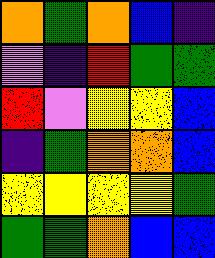[["orange", "green", "orange", "blue", "indigo"], ["violet", "indigo", "red", "green", "green"], ["red", "violet", "yellow", "yellow", "blue"], ["indigo", "green", "orange", "orange", "blue"], ["yellow", "yellow", "yellow", "yellow", "green"], ["green", "green", "orange", "blue", "blue"]]